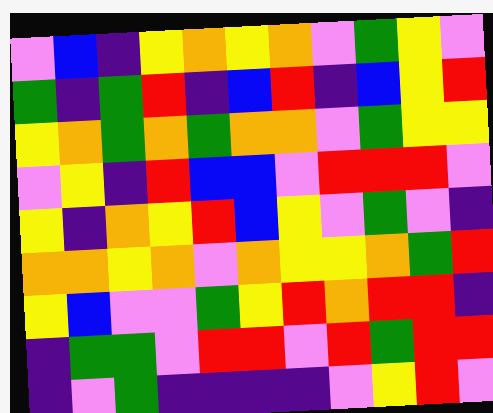[["violet", "blue", "indigo", "yellow", "orange", "yellow", "orange", "violet", "green", "yellow", "violet"], ["green", "indigo", "green", "red", "indigo", "blue", "red", "indigo", "blue", "yellow", "red"], ["yellow", "orange", "green", "orange", "green", "orange", "orange", "violet", "green", "yellow", "yellow"], ["violet", "yellow", "indigo", "red", "blue", "blue", "violet", "red", "red", "red", "violet"], ["yellow", "indigo", "orange", "yellow", "red", "blue", "yellow", "violet", "green", "violet", "indigo"], ["orange", "orange", "yellow", "orange", "violet", "orange", "yellow", "yellow", "orange", "green", "red"], ["yellow", "blue", "violet", "violet", "green", "yellow", "red", "orange", "red", "red", "indigo"], ["indigo", "green", "green", "violet", "red", "red", "violet", "red", "green", "red", "red"], ["indigo", "violet", "green", "indigo", "indigo", "indigo", "indigo", "violet", "yellow", "red", "violet"]]